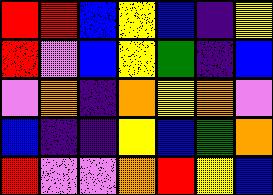[["red", "red", "blue", "yellow", "blue", "indigo", "yellow"], ["red", "violet", "blue", "yellow", "green", "indigo", "blue"], ["violet", "orange", "indigo", "orange", "yellow", "orange", "violet"], ["blue", "indigo", "indigo", "yellow", "blue", "green", "orange"], ["red", "violet", "violet", "orange", "red", "yellow", "blue"]]